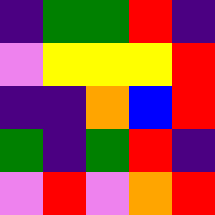[["indigo", "green", "green", "red", "indigo"], ["violet", "yellow", "yellow", "yellow", "red"], ["indigo", "indigo", "orange", "blue", "red"], ["green", "indigo", "green", "red", "indigo"], ["violet", "red", "violet", "orange", "red"]]